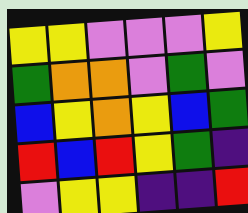[["yellow", "yellow", "violet", "violet", "violet", "yellow"], ["green", "orange", "orange", "violet", "green", "violet"], ["blue", "yellow", "orange", "yellow", "blue", "green"], ["red", "blue", "red", "yellow", "green", "indigo"], ["violet", "yellow", "yellow", "indigo", "indigo", "red"]]